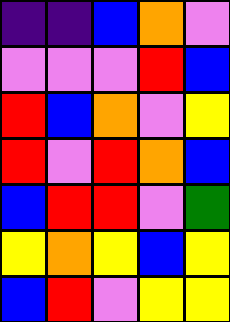[["indigo", "indigo", "blue", "orange", "violet"], ["violet", "violet", "violet", "red", "blue"], ["red", "blue", "orange", "violet", "yellow"], ["red", "violet", "red", "orange", "blue"], ["blue", "red", "red", "violet", "green"], ["yellow", "orange", "yellow", "blue", "yellow"], ["blue", "red", "violet", "yellow", "yellow"]]